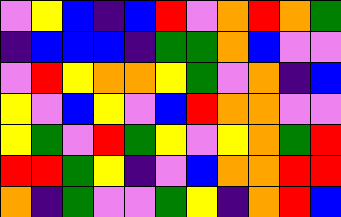[["violet", "yellow", "blue", "indigo", "blue", "red", "violet", "orange", "red", "orange", "green"], ["indigo", "blue", "blue", "blue", "indigo", "green", "green", "orange", "blue", "violet", "violet"], ["violet", "red", "yellow", "orange", "orange", "yellow", "green", "violet", "orange", "indigo", "blue"], ["yellow", "violet", "blue", "yellow", "violet", "blue", "red", "orange", "orange", "violet", "violet"], ["yellow", "green", "violet", "red", "green", "yellow", "violet", "yellow", "orange", "green", "red"], ["red", "red", "green", "yellow", "indigo", "violet", "blue", "orange", "orange", "red", "red"], ["orange", "indigo", "green", "violet", "violet", "green", "yellow", "indigo", "orange", "red", "blue"]]